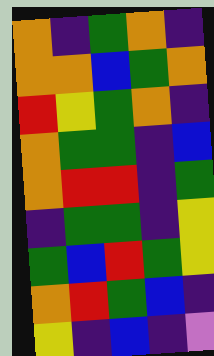[["orange", "indigo", "green", "orange", "indigo"], ["orange", "orange", "blue", "green", "orange"], ["red", "yellow", "green", "orange", "indigo"], ["orange", "green", "green", "indigo", "blue"], ["orange", "red", "red", "indigo", "green"], ["indigo", "green", "green", "indigo", "yellow"], ["green", "blue", "red", "green", "yellow"], ["orange", "red", "green", "blue", "indigo"], ["yellow", "indigo", "blue", "indigo", "violet"]]